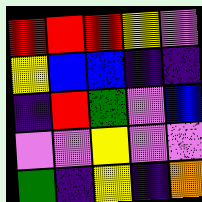[["red", "red", "red", "yellow", "violet"], ["yellow", "blue", "blue", "indigo", "indigo"], ["indigo", "red", "green", "violet", "blue"], ["violet", "violet", "yellow", "violet", "violet"], ["green", "indigo", "yellow", "indigo", "orange"]]